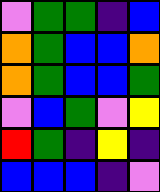[["violet", "green", "green", "indigo", "blue"], ["orange", "green", "blue", "blue", "orange"], ["orange", "green", "blue", "blue", "green"], ["violet", "blue", "green", "violet", "yellow"], ["red", "green", "indigo", "yellow", "indigo"], ["blue", "blue", "blue", "indigo", "violet"]]